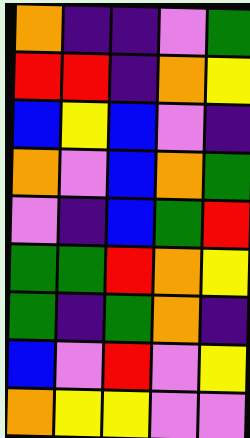[["orange", "indigo", "indigo", "violet", "green"], ["red", "red", "indigo", "orange", "yellow"], ["blue", "yellow", "blue", "violet", "indigo"], ["orange", "violet", "blue", "orange", "green"], ["violet", "indigo", "blue", "green", "red"], ["green", "green", "red", "orange", "yellow"], ["green", "indigo", "green", "orange", "indigo"], ["blue", "violet", "red", "violet", "yellow"], ["orange", "yellow", "yellow", "violet", "violet"]]